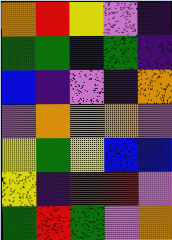[["orange", "red", "yellow", "violet", "indigo"], ["green", "green", "blue", "green", "indigo"], ["blue", "indigo", "violet", "indigo", "orange"], ["violet", "orange", "orange", "orange", "violet"], ["yellow", "green", "yellow", "blue", "blue"], ["yellow", "indigo", "red", "red", "violet"], ["green", "red", "green", "violet", "orange"]]